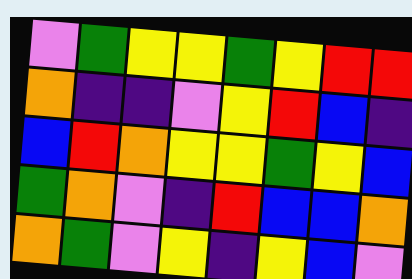[["violet", "green", "yellow", "yellow", "green", "yellow", "red", "red"], ["orange", "indigo", "indigo", "violet", "yellow", "red", "blue", "indigo"], ["blue", "red", "orange", "yellow", "yellow", "green", "yellow", "blue"], ["green", "orange", "violet", "indigo", "red", "blue", "blue", "orange"], ["orange", "green", "violet", "yellow", "indigo", "yellow", "blue", "violet"]]